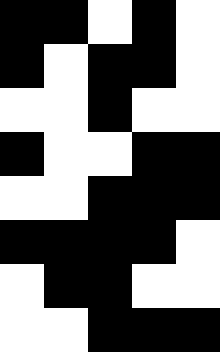[["black", "black", "white", "black", "white"], ["black", "white", "black", "black", "white"], ["white", "white", "black", "white", "white"], ["black", "white", "white", "black", "black"], ["white", "white", "black", "black", "black"], ["black", "black", "black", "black", "white"], ["white", "black", "black", "white", "white"], ["white", "white", "black", "black", "black"]]